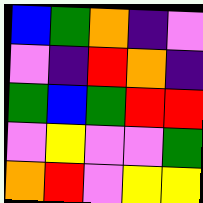[["blue", "green", "orange", "indigo", "violet"], ["violet", "indigo", "red", "orange", "indigo"], ["green", "blue", "green", "red", "red"], ["violet", "yellow", "violet", "violet", "green"], ["orange", "red", "violet", "yellow", "yellow"]]